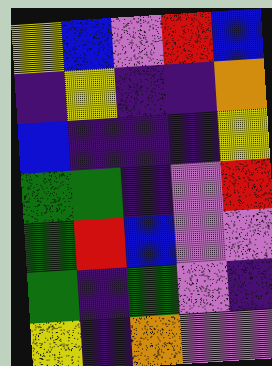[["yellow", "blue", "violet", "red", "blue"], ["indigo", "yellow", "indigo", "indigo", "orange"], ["blue", "indigo", "indigo", "indigo", "yellow"], ["green", "green", "indigo", "violet", "red"], ["green", "red", "blue", "violet", "violet"], ["green", "indigo", "green", "violet", "indigo"], ["yellow", "indigo", "orange", "violet", "violet"]]